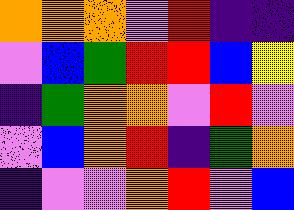[["orange", "orange", "orange", "violet", "red", "indigo", "indigo"], ["violet", "blue", "green", "red", "red", "blue", "yellow"], ["indigo", "green", "orange", "orange", "violet", "red", "violet"], ["violet", "blue", "orange", "red", "indigo", "green", "orange"], ["indigo", "violet", "violet", "orange", "red", "violet", "blue"]]